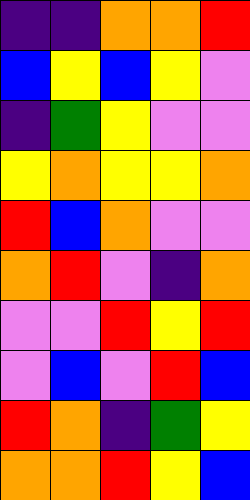[["indigo", "indigo", "orange", "orange", "red"], ["blue", "yellow", "blue", "yellow", "violet"], ["indigo", "green", "yellow", "violet", "violet"], ["yellow", "orange", "yellow", "yellow", "orange"], ["red", "blue", "orange", "violet", "violet"], ["orange", "red", "violet", "indigo", "orange"], ["violet", "violet", "red", "yellow", "red"], ["violet", "blue", "violet", "red", "blue"], ["red", "orange", "indigo", "green", "yellow"], ["orange", "orange", "red", "yellow", "blue"]]